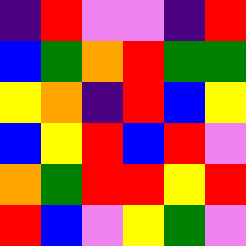[["indigo", "red", "violet", "violet", "indigo", "red"], ["blue", "green", "orange", "red", "green", "green"], ["yellow", "orange", "indigo", "red", "blue", "yellow"], ["blue", "yellow", "red", "blue", "red", "violet"], ["orange", "green", "red", "red", "yellow", "red"], ["red", "blue", "violet", "yellow", "green", "violet"]]